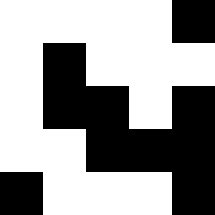[["white", "white", "white", "white", "black"], ["white", "black", "white", "white", "white"], ["white", "black", "black", "white", "black"], ["white", "white", "black", "black", "black"], ["black", "white", "white", "white", "black"]]